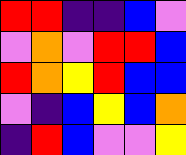[["red", "red", "indigo", "indigo", "blue", "violet"], ["violet", "orange", "violet", "red", "red", "blue"], ["red", "orange", "yellow", "red", "blue", "blue"], ["violet", "indigo", "blue", "yellow", "blue", "orange"], ["indigo", "red", "blue", "violet", "violet", "yellow"]]